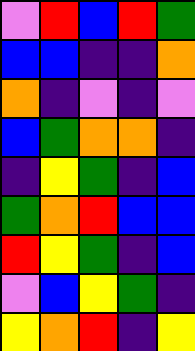[["violet", "red", "blue", "red", "green"], ["blue", "blue", "indigo", "indigo", "orange"], ["orange", "indigo", "violet", "indigo", "violet"], ["blue", "green", "orange", "orange", "indigo"], ["indigo", "yellow", "green", "indigo", "blue"], ["green", "orange", "red", "blue", "blue"], ["red", "yellow", "green", "indigo", "blue"], ["violet", "blue", "yellow", "green", "indigo"], ["yellow", "orange", "red", "indigo", "yellow"]]